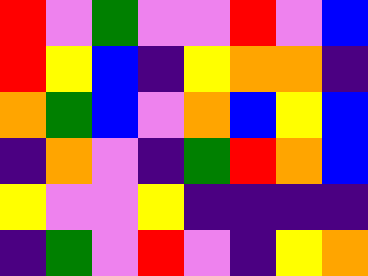[["red", "violet", "green", "violet", "violet", "red", "violet", "blue"], ["red", "yellow", "blue", "indigo", "yellow", "orange", "orange", "indigo"], ["orange", "green", "blue", "violet", "orange", "blue", "yellow", "blue"], ["indigo", "orange", "violet", "indigo", "green", "red", "orange", "blue"], ["yellow", "violet", "violet", "yellow", "indigo", "indigo", "indigo", "indigo"], ["indigo", "green", "violet", "red", "violet", "indigo", "yellow", "orange"]]